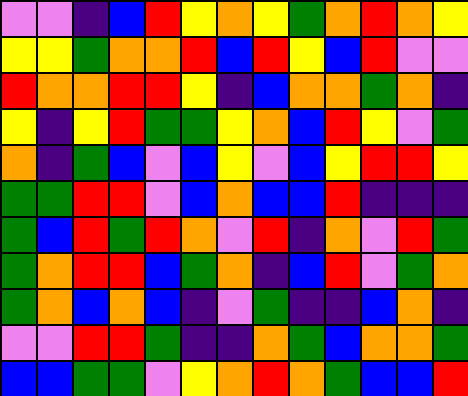[["violet", "violet", "indigo", "blue", "red", "yellow", "orange", "yellow", "green", "orange", "red", "orange", "yellow"], ["yellow", "yellow", "green", "orange", "orange", "red", "blue", "red", "yellow", "blue", "red", "violet", "violet"], ["red", "orange", "orange", "red", "red", "yellow", "indigo", "blue", "orange", "orange", "green", "orange", "indigo"], ["yellow", "indigo", "yellow", "red", "green", "green", "yellow", "orange", "blue", "red", "yellow", "violet", "green"], ["orange", "indigo", "green", "blue", "violet", "blue", "yellow", "violet", "blue", "yellow", "red", "red", "yellow"], ["green", "green", "red", "red", "violet", "blue", "orange", "blue", "blue", "red", "indigo", "indigo", "indigo"], ["green", "blue", "red", "green", "red", "orange", "violet", "red", "indigo", "orange", "violet", "red", "green"], ["green", "orange", "red", "red", "blue", "green", "orange", "indigo", "blue", "red", "violet", "green", "orange"], ["green", "orange", "blue", "orange", "blue", "indigo", "violet", "green", "indigo", "indigo", "blue", "orange", "indigo"], ["violet", "violet", "red", "red", "green", "indigo", "indigo", "orange", "green", "blue", "orange", "orange", "green"], ["blue", "blue", "green", "green", "violet", "yellow", "orange", "red", "orange", "green", "blue", "blue", "red"]]